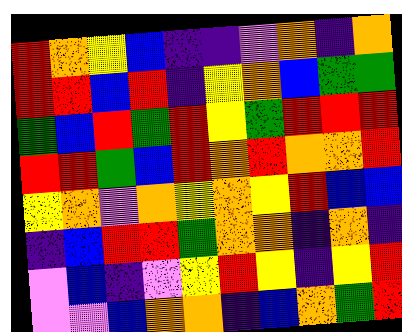[["red", "orange", "yellow", "blue", "indigo", "indigo", "violet", "orange", "indigo", "orange"], ["red", "red", "blue", "red", "indigo", "yellow", "orange", "blue", "green", "green"], ["green", "blue", "red", "green", "red", "yellow", "green", "red", "red", "red"], ["red", "red", "green", "blue", "red", "orange", "red", "orange", "orange", "red"], ["yellow", "orange", "violet", "orange", "yellow", "orange", "yellow", "red", "blue", "blue"], ["indigo", "blue", "red", "red", "green", "orange", "orange", "indigo", "orange", "indigo"], ["violet", "blue", "indigo", "violet", "yellow", "red", "yellow", "indigo", "yellow", "red"], ["violet", "violet", "blue", "orange", "orange", "indigo", "blue", "orange", "green", "red"]]